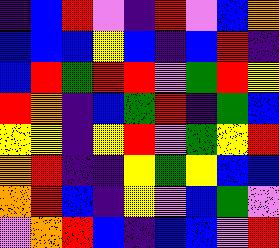[["indigo", "blue", "red", "violet", "indigo", "red", "violet", "blue", "orange"], ["blue", "blue", "blue", "yellow", "blue", "indigo", "blue", "red", "indigo"], ["blue", "red", "green", "red", "red", "violet", "green", "red", "yellow"], ["red", "orange", "indigo", "blue", "green", "red", "indigo", "green", "blue"], ["yellow", "yellow", "indigo", "yellow", "red", "violet", "green", "yellow", "red"], ["orange", "red", "indigo", "indigo", "yellow", "green", "yellow", "blue", "blue"], ["orange", "red", "blue", "indigo", "yellow", "violet", "blue", "green", "violet"], ["violet", "orange", "red", "blue", "indigo", "blue", "blue", "violet", "red"]]